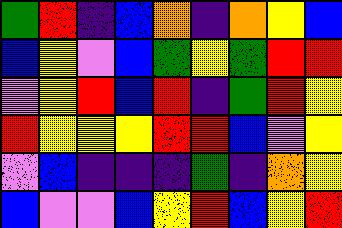[["green", "red", "indigo", "blue", "orange", "indigo", "orange", "yellow", "blue"], ["blue", "yellow", "violet", "blue", "green", "yellow", "green", "red", "red"], ["violet", "yellow", "red", "blue", "red", "indigo", "green", "red", "yellow"], ["red", "yellow", "yellow", "yellow", "red", "red", "blue", "violet", "yellow"], ["violet", "blue", "indigo", "indigo", "indigo", "green", "indigo", "orange", "yellow"], ["blue", "violet", "violet", "blue", "yellow", "red", "blue", "yellow", "red"]]